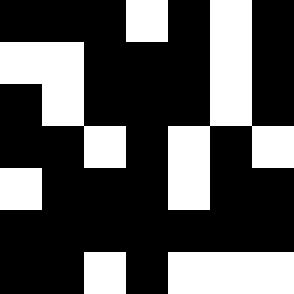[["black", "black", "black", "white", "black", "white", "black"], ["white", "white", "black", "black", "black", "white", "black"], ["black", "white", "black", "black", "black", "white", "black"], ["black", "black", "white", "black", "white", "black", "white"], ["white", "black", "black", "black", "white", "black", "black"], ["black", "black", "black", "black", "black", "black", "black"], ["black", "black", "white", "black", "white", "white", "white"]]